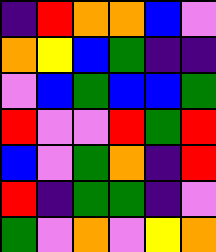[["indigo", "red", "orange", "orange", "blue", "violet"], ["orange", "yellow", "blue", "green", "indigo", "indigo"], ["violet", "blue", "green", "blue", "blue", "green"], ["red", "violet", "violet", "red", "green", "red"], ["blue", "violet", "green", "orange", "indigo", "red"], ["red", "indigo", "green", "green", "indigo", "violet"], ["green", "violet", "orange", "violet", "yellow", "orange"]]